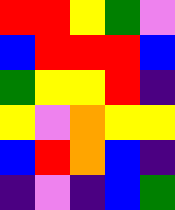[["red", "red", "yellow", "green", "violet"], ["blue", "red", "red", "red", "blue"], ["green", "yellow", "yellow", "red", "indigo"], ["yellow", "violet", "orange", "yellow", "yellow"], ["blue", "red", "orange", "blue", "indigo"], ["indigo", "violet", "indigo", "blue", "green"]]